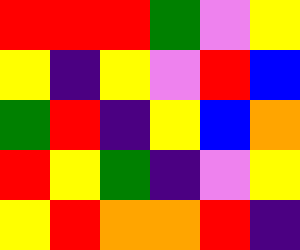[["red", "red", "red", "green", "violet", "yellow"], ["yellow", "indigo", "yellow", "violet", "red", "blue"], ["green", "red", "indigo", "yellow", "blue", "orange"], ["red", "yellow", "green", "indigo", "violet", "yellow"], ["yellow", "red", "orange", "orange", "red", "indigo"]]